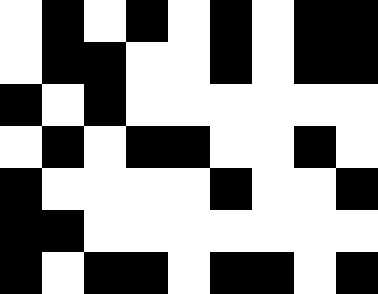[["white", "black", "white", "black", "white", "black", "white", "black", "black"], ["white", "black", "black", "white", "white", "black", "white", "black", "black"], ["black", "white", "black", "white", "white", "white", "white", "white", "white"], ["white", "black", "white", "black", "black", "white", "white", "black", "white"], ["black", "white", "white", "white", "white", "black", "white", "white", "black"], ["black", "black", "white", "white", "white", "white", "white", "white", "white"], ["black", "white", "black", "black", "white", "black", "black", "white", "black"]]